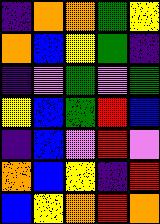[["indigo", "orange", "orange", "green", "yellow"], ["orange", "blue", "yellow", "green", "indigo"], ["indigo", "violet", "green", "violet", "green"], ["yellow", "blue", "green", "red", "blue"], ["indigo", "blue", "violet", "red", "violet"], ["orange", "blue", "yellow", "indigo", "red"], ["blue", "yellow", "orange", "red", "orange"]]